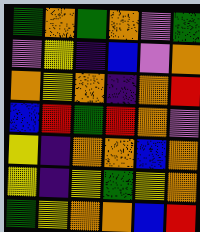[["green", "orange", "green", "orange", "violet", "green"], ["violet", "yellow", "indigo", "blue", "violet", "orange"], ["orange", "yellow", "orange", "indigo", "orange", "red"], ["blue", "red", "green", "red", "orange", "violet"], ["yellow", "indigo", "orange", "orange", "blue", "orange"], ["yellow", "indigo", "yellow", "green", "yellow", "orange"], ["green", "yellow", "orange", "orange", "blue", "red"]]